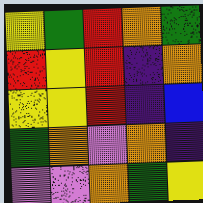[["yellow", "green", "red", "orange", "green"], ["red", "yellow", "red", "indigo", "orange"], ["yellow", "yellow", "red", "indigo", "blue"], ["green", "orange", "violet", "orange", "indigo"], ["violet", "violet", "orange", "green", "yellow"]]